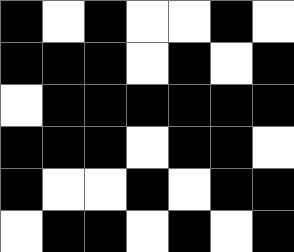[["black", "white", "black", "white", "white", "black", "white"], ["black", "black", "black", "white", "black", "white", "black"], ["white", "black", "black", "black", "black", "black", "black"], ["black", "black", "black", "white", "black", "black", "white"], ["black", "white", "white", "black", "white", "black", "black"], ["white", "black", "black", "white", "black", "white", "black"]]